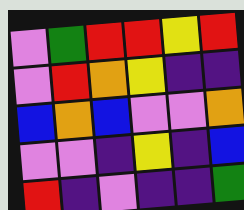[["violet", "green", "red", "red", "yellow", "red"], ["violet", "red", "orange", "yellow", "indigo", "indigo"], ["blue", "orange", "blue", "violet", "violet", "orange"], ["violet", "violet", "indigo", "yellow", "indigo", "blue"], ["red", "indigo", "violet", "indigo", "indigo", "green"]]